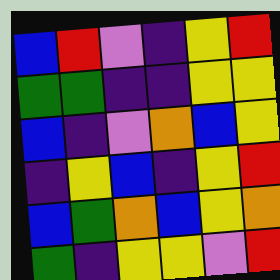[["blue", "red", "violet", "indigo", "yellow", "red"], ["green", "green", "indigo", "indigo", "yellow", "yellow"], ["blue", "indigo", "violet", "orange", "blue", "yellow"], ["indigo", "yellow", "blue", "indigo", "yellow", "red"], ["blue", "green", "orange", "blue", "yellow", "orange"], ["green", "indigo", "yellow", "yellow", "violet", "red"]]